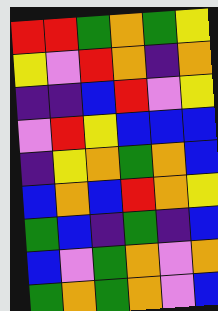[["red", "red", "green", "orange", "green", "yellow"], ["yellow", "violet", "red", "orange", "indigo", "orange"], ["indigo", "indigo", "blue", "red", "violet", "yellow"], ["violet", "red", "yellow", "blue", "blue", "blue"], ["indigo", "yellow", "orange", "green", "orange", "blue"], ["blue", "orange", "blue", "red", "orange", "yellow"], ["green", "blue", "indigo", "green", "indigo", "blue"], ["blue", "violet", "green", "orange", "violet", "orange"], ["green", "orange", "green", "orange", "violet", "blue"]]